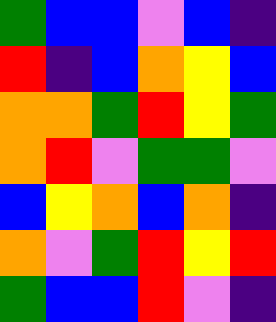[["green", "blue", "blue", "violet", "blue", "indigo"], ["red", "indigo", "blue", "orange", "yellow", "blue"], ["orange", "orange", "green", "red", "yellow", "green"], ["orange", "red", "violet", "green", "green", "violet"], ["blue", "yellow", "orange", "blue", "orange", "indigo"], ["orange", "violet", "green", "red", "yellow", "red"], ["green", "blue", "blue", "red", "violet", "indigo"]]